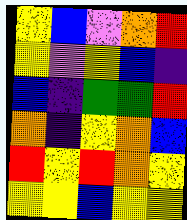[["yellow", "blue", "violet", "orange", "red"], ["yellow", "violet", "yellow", "blue", "indigo"], ["blue", "indigo", "green", "green", "red"], ["orange", "indigo", "yellow", "orange", "blue"], ["red", "yellow", "red", "orange", "yellow"], ["yellow", "yellow", "blue", "yellow", "yellow"]]